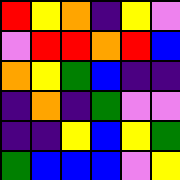[["red", "yellow", "orange", "indigo", "yellow", "violet"], ["violet", "red", "red", "orange", "red", "blue"], ["orange", "yellow", "green", "blue", "indigo", "indigo"], ["indigo", "orange", "indigo", "green", "violet", "violet"], ["indigo", "indigo", "yellow", "blue", "yellow", "green"], ["green", "blue", "blue", "blue", "violet", "yellow"]]